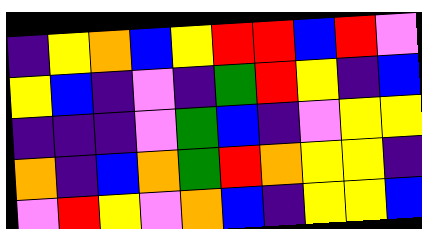[["indigo", "yellow", "orange", "blue", "yellow", "red", "red", "blue", "red", "violet"], ["yellow", "blue", "indigo", "violet", "indigo", "green", "red", "yellow", "indigo", "blue"], ["indigo", "indigo", "indigo", "violet", "green", "blue", "indigo", "violet", "yellow", "yellow"], ["orange", "indigo", "blue", "orange", "green", "red", "orange", "yellow", "yellow", "indigo"], ["violet", "red", "yellow", "violet", "orange", "blue", "indigo", "yellow", "yellow", "blue"]]